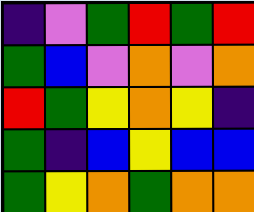[["indigo", "violet", "green", "red", "green", "red"], ["green", "blue", "violet", "orange", "violet", "orange"], ["red", "green", "yellow", "orange", "yellow", "indigo"], ["green", "indigo", "blue", "yellow", "blue", "blue"], ["green", "yellow", "orange", "green", "orange", "orange"]]